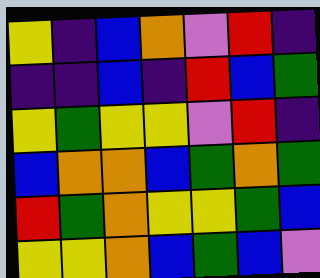[["yellow", "indigo", "blue", "orange", "violet", "red", "indigo"], ["indigo", "indigo", "blue", "indigo", "red", "blue", "green"], ["yellow", "green", "yellow", "yellow", "violet", "red", "indigo"], ["blue", "orange", "orange", "blue", "green", "orange", "green"], ["red", "green", "orange", "yellow", "yellow", "green", "blue"], ["yellow", "yellow", "orange", "blue", "green", "blue", "violet"]]